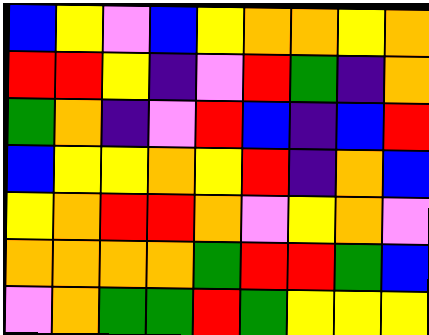[["blue", "yellow", "violet", "blue", "yellow", "orange", "orange", "yellow", "orange"], ["red", "red", "yellow", "indigo", "violet", "red", "green", "indigo", "orange"], ["green", "orange", "indigo", "violet", "red", "blue", "indigo", "blue", "red"], ["blue", "yellow", "yellow", "orange", "yellow", "red", "indigo", "orange", "blue"], ["yellow", "orange", "red", "red", "orange", "violet", "yellow", "orange", "violet"], ["orange", "orange", "orange", "orange", "green", "red", "red", "green", "blue"], ["violet", "orange", "green", "green", "red", "green", "yellow", "yellow", "yellow"]]